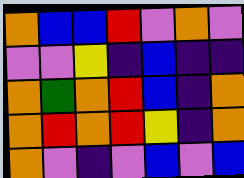[["orange", "blue", "blue", "red", "violet", "orange", "violet"], ["violet", "violet", "yellow", "indigo", "blue", "indigo", "indigo"], ["orange", "green", "orange", "red", "blue", "indigo", "orange"], ["orange", "red", "orange", "red", "yellow", "indigo", "orange"], ["orange", "violet", "indigo", "violet", "blue", "violet", "blue"]]